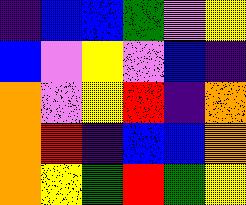[["indigo", "blue", "blue", "green", "violet", "yellow"], ["blue", "violet", "yellow", "violet", "blue", "indigo"], ["orange", "violet", "yellow", "red", "indigo", "orange"], ["orange", "red", "indigo", "blue", "blue", "orange"], ["orange", "yellow", "green", "red", "green", "yellow"]]